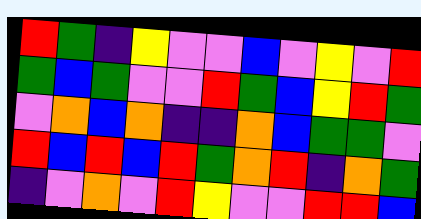[["red", "green", "indigo", "yellow", "violet", "violet", "blue", "violet", "yellow", "violet", "red"], ["green", "blue", "green", "violet", "violet", "red", "green", "blue", "yellow", "red", "green"], ["violet", "orange", "blue", "orange", "indigo", "indigo", "orange", "blue", "green", "green", "violet"], ["red", "blue", "red", "blue", "red", "green", "orange", "red", "indigo", "orange", "green"], ["indigo", "violet", "orange", "violet", "red", "yellow", "violet", "violet", "red", "red", "blue"]]